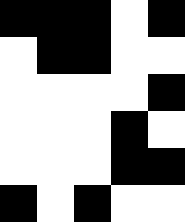[["black", "black", "black", "white", "black"], ["white", "black", "black", "white", "white"], ["white", "white", "white", "white", "black"], ["white", "white", "white", "black", "white"], ["white", "white", "white", "black", "black"], ["black", "white", "black", "white", "white"]]